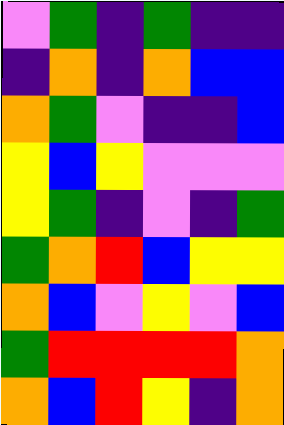[["violet", "green", "indigo", "green", "indigo", "indigo"], ["indigo", "orange", "indigo", "orange", "blue", "blue"], ["orange", "green", "violet", "indigo", "indigo", "blue"], ["yellow", "blue", "yellow", "violet", "violet", "violet"], ["yellow", "green", "indigo", "violet", "indigo", "green"], ["green", "orange", "red", "blue", "yellow", "yellow"], ["orange", "blue", "violet", "yellow", "violet", "blue"], ["green", "red", "red", "red", "red", "orange"], ["orange", "blue", "red", "yellow", "indigo", "orange"]]